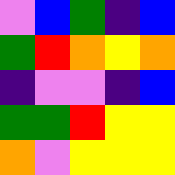[["violet", "blue", "green", "indigo", "blue"], ["green", "red", "orange", "yellow", "orange"], ["indigo", "violet", "violet", "indigo", "blue"], ["green", "green", "red", "yellow", "yellow"], ["orange", "violet", "yellow", "yellow", "yellow"]]